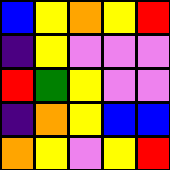[["blue", "yellow", "orange", "yellow", "red"], ["indigo", "yellow", "violet", "violet", "violet"], ["red", "green", "yellow", "violet", "violet"], ["indigo", "orange", "yellow", "blue", "blue"], ["orange", "yellow", "violet", "yellow", "red"]]